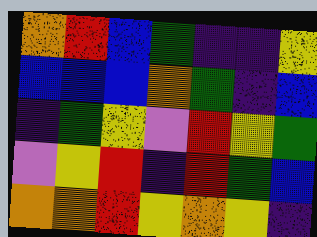[["orange", "red", "blue", "green", "indigo", "indigo", "yellow"], ["blue", "blue", "blue", "orange", "green", "indigo", "blue"], ["indigo", "green", "yellow", "violet", "red", "yellow", "green"], ["violet", "yellow", "red", "indigo", "red", "green", "blue"], ["orange", "orange", "red", "yellow", "orange", "yellow", "indigo"]]